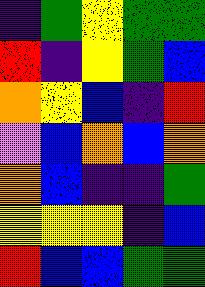[["indigo", "green", "yellow", "green", "green"], ["red", "indigo", "yellow", "green", "blue"], ["orange", "yellow", "blue", "indigo", "red"], ["violet", "blue", "orange", "blue", "orange"], ["orange", "blue", "indigo", "indigo", "green"], ["yellow", "yellow", "yellow", "indigo", "blue"], ["red", "blue", "blue", "green", "green"]]